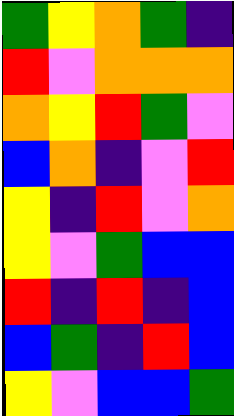[["green", "yellow", "orange", "green", "indigo"], ["red", "violet", "orange", "orange", "orange"], ["orange", "yellow", "red", "green", "violet"], ["blue", "orange", "indigo", "violet", "red"], ["yellow", "indigo", "red", "violet", "orange"], ["yellow", "violet", "green", "blue", "blue"], ["red", "indigo", "red", "indigo", "blue"], ["blue", "green", "indigo", "red", "blue"], ["yellow", "violet", "blue", "blue", "green"]]